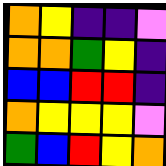[["orange", "yellow", "indigo", "indigo", "violet"], ["orange", "orange", "green", "yellow", "indigo"], ["blue", "blue", "red", "red", "indigo"], ["orange", "yellow", "yellow", "yellow", "violet"], ["green", "blue", "red", "yellow", "orange"]]